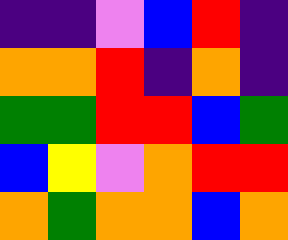[["indigo", "indigo", "violet", "blue", "red", "indigo"], ["orange", "orange", "red", "indigo", "orange", "indigo"], ["green", "green", "red", "red", "blue", "green"], ["blue", "yellow", "violet", "orange", "red", "red"], ["orange", "green", "orange", "orange", "blue", "orange"]]